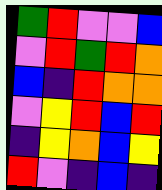[["green", "red", "violet", "violet", "blue"], ["violet", "red", "green", "red", "orange"], ["blue", "indigo", "red", "orange", "orange"], ["violet", "yellow", "red", "blue", "red"], ["indigo", "yellow", "orange", "blue", "yellow"], ["red", "violet", "indigo", "blue", "indigo"]]